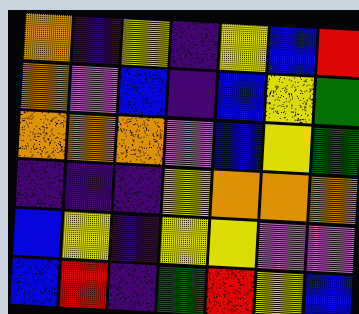[["orange", "indigo", "yellow", "indigo", "yellow", "blue", "red"], ["orange", "violet", "blue", "indigo", "blue", "yellow", "green"], ["orange", "orange", "orange", "violet", "blue", "yellow", "green"], ["indigo", "indigo", "indigo", "yellow", "orange", "orange", "orange"], ["blue", "yellow", "indigo", "yellow", "yellow", "violet", "violet"], ["blue", "red", "indigo", "green", "red", "yellow", "blue"]]